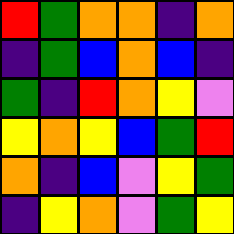[["red", "green", "orange", "orange", "indigo", "orange"], ["indigo", "green", "blue", "orange", "blue", "indigo"], ["green", "indigo", "red", "orange", "yellow", "violet"], ["yellow", "orange", "yellow", "blue", "green", "red"], ["orange", "indigo", "blue", "violet", "yellow", "green"], ["indigo", "yellow", "orange", "violet", "green", "yellow"]]